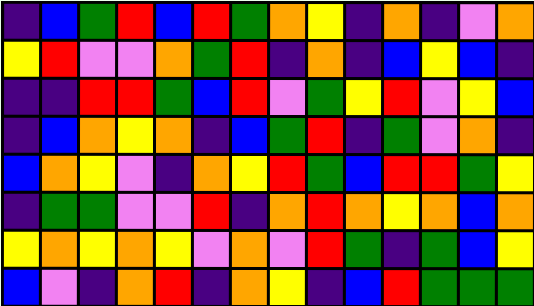[["indigo", "blue", "green", "red", "blue", "red", "green", "orange", "yellow", "indigo", "orange", "indigo", "violet", "orange"], ["yellow", "red", "violet", "violet", "orange", "green", "red", "indigo", "orange", "indigo", "blue", "yellow", "blue", "indigo"], ["indigo", "indigo", "red", "red", "green", "blue", "red", "violet", "green", "yellow", "red", "violet", "yellow", "blue"], ["indigo", "blue", "orange", "yellow", "orange", "indigo", "blue", "green", "red", "indigo", "green", "violet", "orange", "indigo"], ["blue", "orange", "yellow", "violet", "indigo", "orange", "yellow", "red", "green", "blue", "red", "red", "green", "yellow"], ["indigo", "green", "green", "violet", "violet", "red", "indigo", "orange", "red", "orange", "yellow", "orange", "blue", "orange"], ["yellow", "orange", "yellow", "orange", "yellow", "violet", "orange", "violet", "red", "green", "indigo", "green", "blue", "yellow"], ["blue", "violet", "indigo", "orange", "red", "indigo", "orange", "yellow", "indigo", "blue", "red", "green", "green", "green"]]